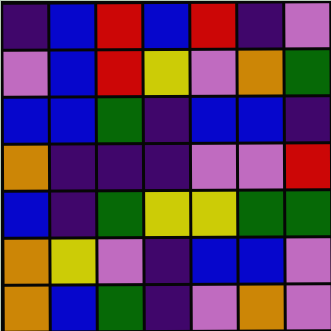[["indigo", "blue", "red", "blue", "red", "indigo", "violet"], ["violet", "blue", "red", "yellow", "violet", "orange", "green"], ["blue", "blue", "green", "indigo", "blue", "blue", "indigo"], ["orange", "indigo", "indigo", "indigo", "violet", "violet", "red"], ["blue", "indigo", "green", "yellow", "yellow", "green", "green"], ["orange", "yellow", "violet", "indigo", "blue", "blue", "violet"], ["orange", "blue", "green", "indigo", "violet", "orange", "violet"]]